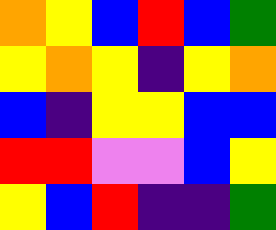[["orange", "yellow", "blue", "red", "blue", "green"], ["yellow", "orange", "yellow", "indigo", "yellow", "orange"], ["blue", "indigo", "yellow", "yellow", "blue", "blue"], ["red", "red", "violet", "violet", "blue", "yellow"], ["yellow", "blue", "red", "indigo", "indigo", "green"]]